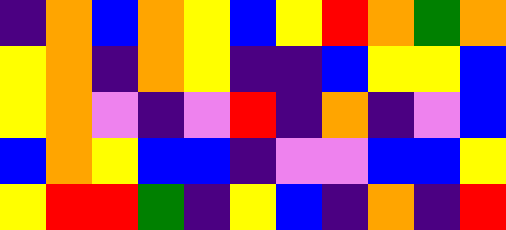[["indigo", "orange", "blue", "orange", "yellow", "blue", "yellow", "red", "orange", "green", "orange"], ["yellow", "orange", "indigo", "orange", "yellow", "indigo", "indigo", "blue", "yellow", "yellow", "blue"], ["yellow", "orange", "violet", "indigo", "violet", "red", "indigo", "orange", "indigo", "violet", "blue"], ["blue", "orange", "yellow", "blue", "blue", "indigo", "violet", "violet", "blue", "blue", "yellow"], ["yellow", "red", "red", "green", "indigo", "yellow", "blue", "indigo", "orange", "indigo", "red"]]